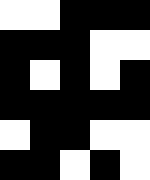[["white", "white", "black", "black", "black"], ["black", "black", "black", "white", "white"], ["black", "white", "black", "white", "black"], ["black", "black", "black", "black", "black"], ["white", "black", "black", "white", "white"], ["black", "black", "white", "black", "white"]]